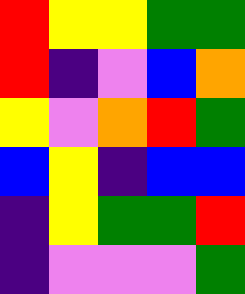[["red", "yellow", "yellow", "green", "green"], ["red", "indigo", "violet", "blue", "orange"], ["yellow", "violet", "orange", "red", "green"], ["blue", "yellow", "indigo", "blue", "blue"], ["indigo", "yellow", "green", "green", "red"], ["indigo", "violet", "violet", "violet", "green"]]